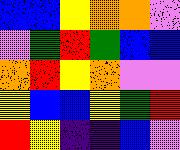[["blue", "blue", "yellow", "orange", "orange", "violet"], ["violet", "green", "red", "green", "blue", "blue"], ["orange", "red", "yellow", "orange", "violet", "violet"], ["yellow", "blue", "blue", "yellow", "green", "red"], ["red", "yellow", "indigo", "indigo", "blue", "violet"]]